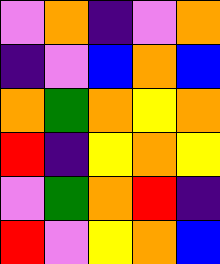[["violet", "orange", "indigo", "violet", "orange"], ["indigo", "violet", "blue", "orange", "blue"], ["orange", "green", "orange", "yellow", "orange"], ["red", "indigo", "yellow", "orange", "yellow"], ["violet", "green", "orange", "red", "indigo"], ["red", "violet", "yellow", "orange", "blue"]]